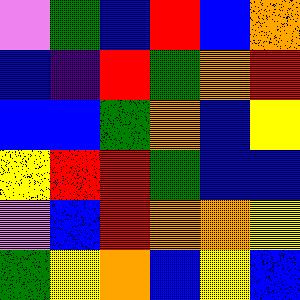[["violet", "green", "blue", "red", "blue", "orange"], ["blue", "indigo", "red", "green", "orange", "red"], ["blue", "blue", "green", "orange", "blue", "yellow"], ["yellow", "red", "red", "green", "blue", "blue"], ["violet", "blue", "red", "orange", "orange", "yellow"], ["green", "yellow", "orange", "blue", "yellow", "blue"]]